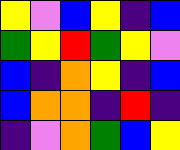[["yellow", "violet", "blue", "yellow", "indigo", "blue"], ["green", "yellow", "red", "green", "yellow", "violet"], ["blue", "indigo", "orange", "yellow", "indigo", "blue"], ["blue", "orange", "orange", "indigo", "red", "indigo"], ["indigo", "violet", "orange", "green", "blue", "yellow"]]